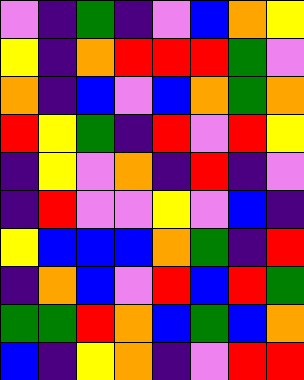[["violet", "indigo", "green", "indigo", "violet", "blue", "orange", "yellow"], ["yellow", "indigo", "orange", "red", "red", "red", "green", "violet"], ["orange", "indigo", "blue", "violet", "blue", "orange", "green", "orange"], ["red", "yellow", "green", "indigo", "red", "violet", "red", "yellow"], ["indigo", "yellow", "violet", "orange", "indigo", "red", "indigo", "violet"], ["indigo", "red", "violet", "violet", "yellow", "violet", "blue", "indigo"], ["yellow", "blue", "blue", "blue", "orange", "green", "indigo", "red"], ["indigo", "orange", "blue", "violet", "red", "blue", "red", "green"], ["green", "green", "red", "orange", "blue", "green", "blue", "orange"], ["blue", "indigo", "yellow", "orange", "indigo", "violet", "red", "red"]]